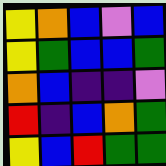[["yellow", "orange", "blue", "violet", "blue"], ["yellow", "green", "blue", "blue", "green"], ["orange", "blue", "indigo", "indigo", "violet"], ["red", "indigo", "blue", "orange", "green"], ["yellow", "blue", "red", "green", "green"]]